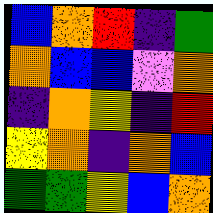[["blue", "orange", "red", "indigo", "green"], ["orange", "blue", "blue", "violet", "orange"], ["indigo", "orange", "yellow", "indigo", "red"], ["yellow", "orange", "indigo", "orange", "blue"], ["green", "green", "yellow", "blue", "orange"]]